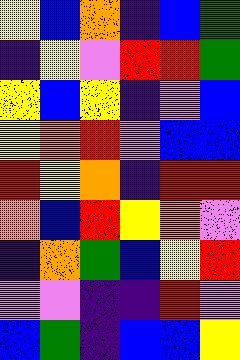[["yellow", "blue", "orange", "indigo", "blue", "green"], ["indigo", "yellow", "violet", "red", "red", "green"], ["yellow", "blue", "yellow", "indigo", "violet", "blue"], ["yellow", "orange", "red", "violet", "blue", "blue"], ["red", "yellow", "orange", "indigo", "red", "red"], ["orange", "blue", "red", "yellow", "orange", "violet"], ["indigo", "orange", "green", "blue", "yellow", "red"], ["violet", "violet", "indigo", "indigo", "red", "violet"], ["blue", "green", "indigo", "blue", "blue", "yellow"]]